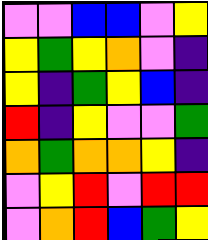[["violet", "violet", "blue", "blue", "violet", "yellow"], ["yellow", "green", "yellow", "orange", "violet", "indigo"], ["yellow", "indigo", "green", "yellow", "blue", "indigo"], ["red", "indigo", "yellow", "violet", "violet", "green"], ["orange", "green", "orange", "orange", "yellow", "indigo"], ["violet", "yellow", "red", "violet", "red", "red"], ["violet", "orange", "red", "blue", "green", "yellow"]]